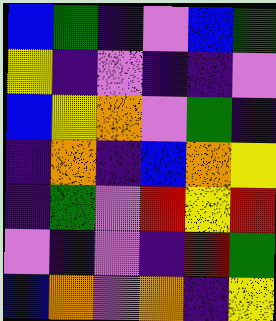[["blue", "green", "indigo", "violet", "blue", "green"], ["yellow", "indigo", "violet", "indigo", "indigo", "violet"], ["blue", "yellow", "orange", "violet", "green", "indigo"], ["indigo", "orange", "indigo", "blue", "orange", "yellow"], ["indigo", "green", "violet", "red", "yellow", "red"], ["violet", "indigo", "violet", "indigo", "red", "green"], ["blue", "orange", "violet", "orange", "indigo", "yellow"]]